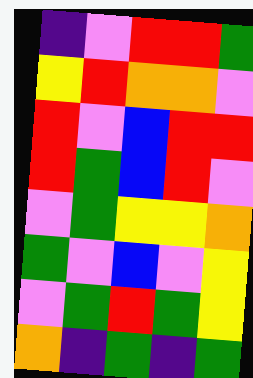[["indigo", "violet", "red", "red", "green"], ["yellow", "red", "orange", "orange", "violet"], ["red", "violet", "blue", "red", "red"], ["red", "green", "blue", "red", "violet"], ["violet", "green", "yellow", "yellow", "orange"], ["green", "violet", "blue", "violet", "yellow"], ["violet", "green", "red", "green", "yellow"], ["orange", "indigo", "green", "indigo", "green"]]